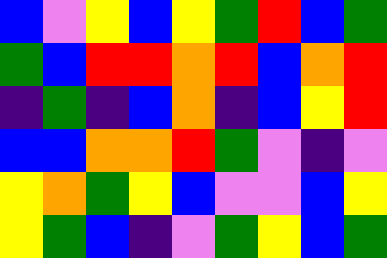[["blue", "violet", "yellow", "blue", "yellow", "green", "red", "blue", "green"], ["green", "blue", "red", "red", "orange", "red", "blue", "orange", "red"], ["indigo", "green", "indigo", "blue", "orange", "indigo", "blue", "yellow", "red"], ["blue", "blue", "orange", "orange", "red", "green", "violet", "indigo", "violet"], ["yellow", "orange", "green", "yellow", "blue", "violet", "violet", "blue", "yellow"], ["yellow", "green", "blue", "indigo", "violet", "green", "yellow", "blue", "green"]]